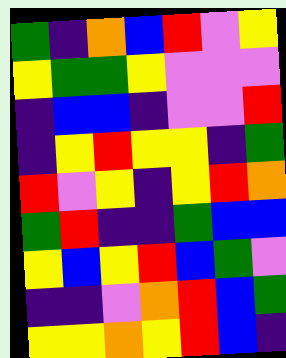[["green", "indigo", "orange", "blue", "red", "violet", "yellow"], ["yellow", "green", "green", "yellow", "violet", "violet", "violet"], ["indigo", "blue", "blue", "indigo", "violet", "violet", "red"], ["indigo", "yellow", "red", "yellow", "yellow", "indigo", "green"], ["red", "violet", "yellow", "indigo", "yellow", "red", "orange"], ["green", "red", "indigo", "indigo", "green", "blue", "blue"], ["yellow", "blue", "yellow", "red", "blue", "green", "violet"], ["indigo", "indigo", "violet", "orange", "red", "blue", "green"], ["yellow", "yellow", "orange", "yellow", "red", "blue", "indigo"]]